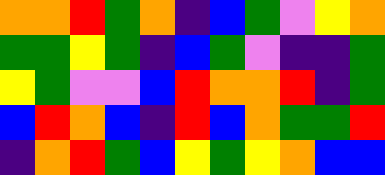[["orange", "orange", "red", "green", "orange", "indigo", "blue", "green", "violet", "yellow", "orange"], ["green", "green", "yellow", "green", "indigo", "blue", "green", "violet", "indigo", "indigo", "green"], ["yellow", "green", "violet", "violet", "blue", "red", "orange", "orange", "red", "indigo", "green"], ["blue", "red", "orange", "blue", "indigo", "red", "blue", "orange", "green", "green", "red"], ["indigo", "orange", "red", "green", "blue", "yellow", "green", "yellow", "orange", "blue", "blue"]]